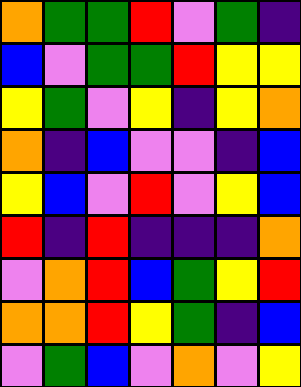[["orange", "green", "green", "red", "violet", "green", "indigo"], ["blue", "violet", "green", "green", "red", "yellow", "yellow"], ["yellow", "green", "violet", "yellow", "indigo", "yellow", "orange"], ["orange", "indigo", "blue", "violet", "violet", "indigo", "blue"], ["yellow", "blue", "violet", "red", "violet", "yellow", "blue"], ["red", "indigo", "red", "indigo", "indigo", "indigo", "orange"], ["violet", "orange", "red", "blue", "green", "yellow", "red"], ["orange", "orange", "red", "yellow", "green", "indigo", "blue"], ["violet", "green", "blue", "violet", "orange", "violet", "yellow"]]